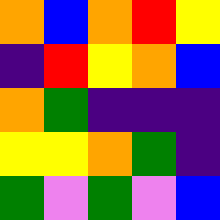[["orange", "blue", "orange", "red", "yellow"], ["indigo", "red", "yellow", "orange", "blue"], ["orange", "green", "indigo", "indigo", "indigo"], ["yellow", "yellow", "orange", "green", "indigo"], ["green", "violet", "green", "violet", "blue"]]